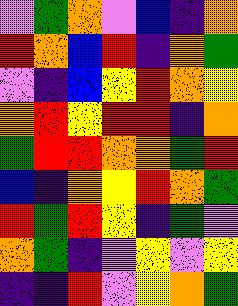[["violet", "green", "orange", "violet", "blue", "indigo", "orange"], ["red", "orange", "blue", "red", "indigo", "orange", "green"], ["violet", "indigo", "blue", "yellow", "red", "orange", "yellow"], ["orange", "red", "yellow", "red", "red", "indigo", "orange"], ["green", "red", "red", "orange", "orange", "green", "red"], ["blue", "indigo", "orange", "yellow", "red", "orange", "green"], ["red", "green", "red", "yellow", "indigo", "green", "violet"], ["orange", "green", "indigo", "violet", "yellow", "violet", "yellow"], ["indigo", "indigo", "red", "violet", "yellow", "orange", "green"]]